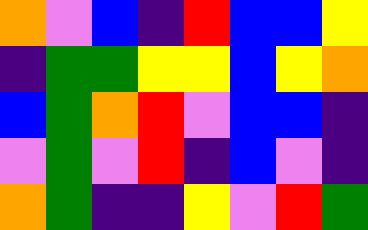[["orange", "violet", "blue", "indigo", "red", "blue", "blue", "yellow"], ["indigo", "green", "green", "yellow", "yellow", "blue", "yellow", "orange"], ["blue", "green", "orange", "red", "violet", "blue", "blue", "indigo"], ["violet", "green", "violet", "red", "indigo", "blue", "violet", "indigo"], ["orange", "green", "indigo", "indigo", "yellow", "violet", "red", "green"]]